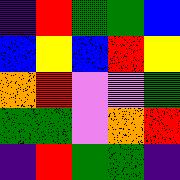[["indigo", "red", "green", "green", "blue"], ["blue", "yellow", "blue", "red", "yellow"], ["orange", "red", "violet", "violet", "green"], ["green", "green", "violet", "orange", "red"], ["indigo", "red", "green", "green", "indigo"]]